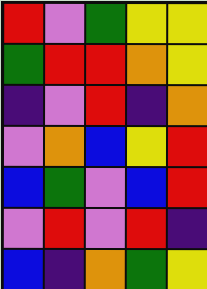[["red", "violet", "green", "yellow", "yellow"], ["green", "red", "red", "orange", "yellow"], ["indigo", "violet", "red", "indigo", "orange"], ["violet", "orange", "blue", "yellow", "red"], ["blue", "green", "violet", "blue", "red"], ["violet", "red", "violet", "red", "indigo"], ["blue", "indigo", "orange", "green", "yellow"]]